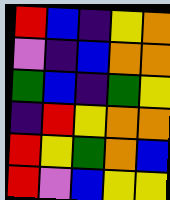[["red", "blue", "indigo", "yellow", "orange"], ["violet", "indigo", "blue", "orange", "orange"], ["green", "blue", "indigo", "green", "yellow"], ["indigo", "red", "yellow", "orange", "orange"], ["red", "yellow", "green", "orange", "blue"], ["red", "violet", "blue", "yellow", "yellow"]]